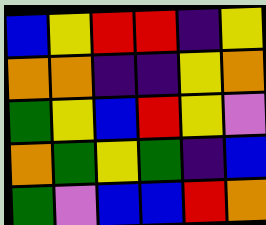[["blue", "yellow", "red", "red", "indigo", "yellow"], ["orange", "orange", "indigo", "indigo", "yellow", "orange"], ["green", "yellow", "blue", "red", "yellow", "violet"], ["orange", "green", "yellow", "green", "indigo", "blue"], ["green", "violet", "blue", "blue", "red", "orange"]]